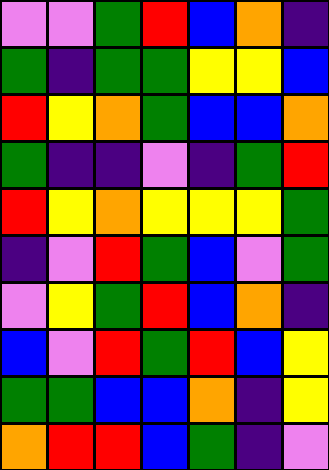[["violet", "violet", "green", "red", "blue", "orange", "indigo"], ["green", "indigo", "green", "green", "yellow", "yellow", "blue"], ["red", "yellow", "orange", "green", "blue", "blue", "orange"], ["green", "indigo", "indigo", "violet", "indigo", "green", "red"], ["red", "yellow", "orange", "yellow", "yellow", "yellow", "green"], ["indigo", "violet", "red", "green", "blue", "violet", "green"], ["violet", "yellow", "green", "red", "blue", "orange", "indigo"], ["blue", "violet", "red", "green", "red", "blue", "yellow"], ["green", "green", "blue", "blue", "orange", "indigo", "yellow"], ["orange", "red", "red", "blue", "green", "indigo", "violet"]]